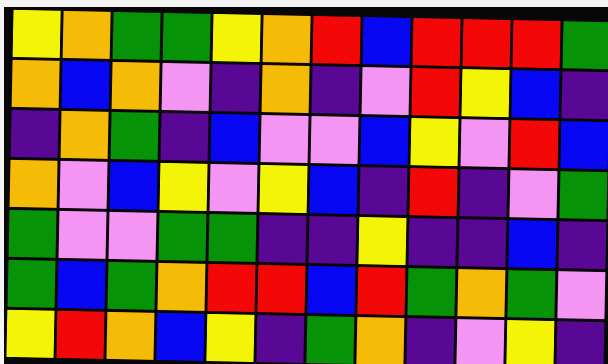[["yellow", "orange", "green", "green", "yellow", "orange", "red", "blue", "red", "red", "red", "green"], ["orange", "blue", "orange", "violet", "indigo", "orange", "indigo", "violet", "red", "yellow", "blue", "indigo"], ["indigo", "orange", "green", "indigo", "blue", "violet", "violet", "blue", "yellow", "violet", "red", "blue"], ["orange", "violet", "blue", "yellow", "violet", "yellow", "blue", "indigo", "red", "indigo", "violet", "green"], ["green", "violet", "violet", "green", "green", "indigo", "indigo", "yellow", "indigo", "indigo", "blue", "indigo"], ["green", "blue", "green", "orange", "red", "red", "blue", "red", "green", "orange", "green", "violet"], ["yellow", "red", "orange", "blue", "yellow", "indigo", "green", "orange", "indigo", "violet", "yellow", "indigo"]]